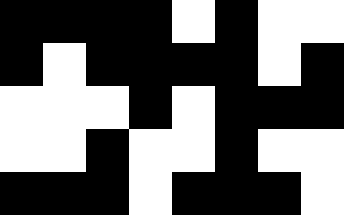[["black", "black", "black", "black", "white", "black", "white", "white"], ["black", "white", "black", "black", "black", "black", "white", "black"], ["white", "white", "white", "black", "white", "black", "black", "black"], ["white", "white", "black", "white", "white", "black", "white", "white"], ["black", "black", "black", "white", "black", "black", "black", "white"]]